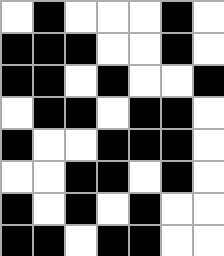[["white", "black", "white", "white", "white", "black", "white"], ["black", "black", "black", "white", "white", "black", "white"], ["black", "black", "white", "black", "white", "white", "black"], ["white", "black", "black", "white", "black", "black", "white"], ["black", "white", "white", "black", "black", "black", "white"], ["white", "white", "black", "black", "white", "black", "white"], ["black", "white", "black", "white", "black", "white", "white"], ["black", "black", "white", "black", "black", "white", "white"]]